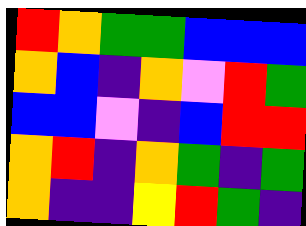[["red", "orange", "green", "green", "blue", "blue", "blue"], ["orange", "blue", "indigo", "orange", "violet", "red", "green"], ["blue", "blue", "violet", "indigo", "blue", "red", "red"], ["orange", "red", "indigo", "orange", "green", "indigo", "green"], ["orange", "indigo", "indigo", "yellow", "red", "green", "indigo"]]